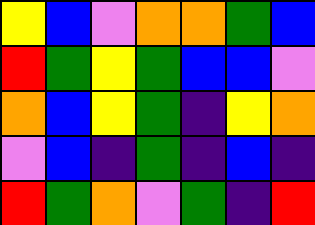[["yellow", "blue", "violet", "orange", "orange", "green", "blue"], ["red", "green", "yellow", "green", "blue", "blue", "violet"], ["orange", "blue", "yellow", "green", "indigo", "yellow", "orange"], ["violet", "blue", "indigo", "green", "indigo", "blue", "indigo"], ["red", "green", "orange", "violet", "green", "indigo", "red"]]